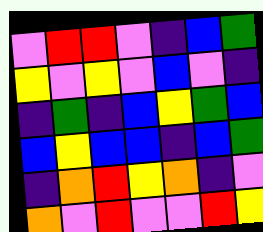[["violet", "red", "red", "violet", "indigo", "blue", "green"], ["yellow", "violet", "yellow", "violet", "blue", "violet", "indigo"], ["indigo", "green", "indigo", "blue", "yellow", "green", "blue"], ["blue", "yellow", "blue", "blue", "indigo", "blue", "green"], ["indigo", "orange", "red", "yellow", "orange", "indigo", "violet"], ["orange", "violet", "red", "violet", "violet", "red", "yellow"]]